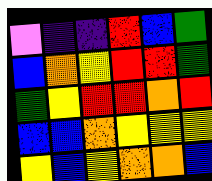[["violet", "indigo", "indigo", "red", "blue", "green"], ["blue", "orange", "yellow", "red", "red", "green"], ["green", "yellow", "red", "red", "orange", "red"], ["blue", "blue", "orange", "yellow", "yellow", "yellow"], ["yellow", "blue", "yellow", "orange", "orange", "blue"]]